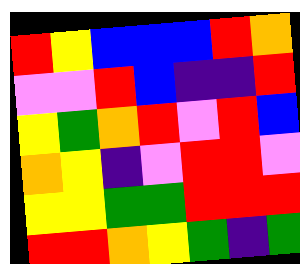[["red", "yellow", "blue", "blue", "blue", "red", "orange"], ["violet", "violet", "red", "blue", "indigo", "indigo", "red"], ["yellow", "green", "orange", "red", "violet", "red", "blue"], ["orange", "yellow", "indigo", "violet", "red", "red", "violet"], ["yellow", "yellow", "green", "green", "red", "red", "red"], ["red", "red", "orange", "yellow", "green", "indigo", "green"]]